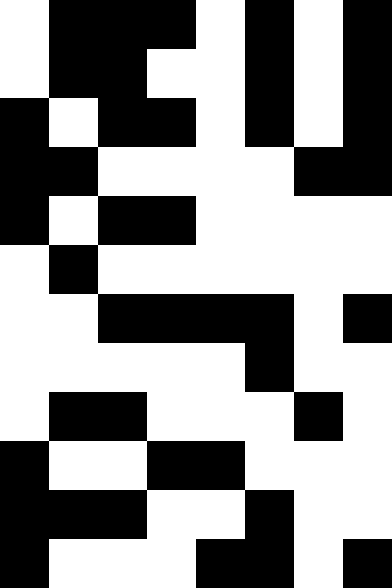[["white", "black", "black", "black", "white", "black", "white", "black"], ["white", "black", "black", "white", "white", "black", "white", "black"], ["black", "white", "black", "black", "white", "black", "white", "black"], ["black", "black", "white", "white", "white", "white", "black", "black"], ["black", "white", "black", "black", "white", "white", "white", "white"], ["white", "black", "white", "white", "white", "white", "white", "white"], ["white", "white", "black", "black", "black", "black", "white", "black"], ["white", "white", "white", "white", "white", "black", "white", "white"], ["white", "black", "black", "white", "white", "white", "black", "white"], ["black", "white", "white", "black", "black", "white", "white", "white"], ["black", "black", "black", "white", "white", "black", "white", "white"], ["black", "white", "white", "white", "black", "black", "white", "black"]]